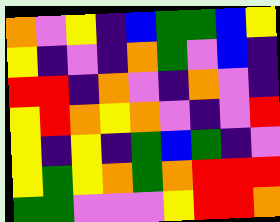[["orange", "violet", "yellow", "indigo", "blue", "green", "green", "blue", "yellow"], ["yellow", "indigo", "violet", "indigo", "orange", "green", "violet", "blue", "indigo"], ["red", "red", "indigo", "orange", "violet", "indigo", "orange", "violet", "indigo"], ["yellow", "red", "orange", "yellow", "orange", "violet", "indigo", "violet", "red"], ["yellow", "indigo", "yellow", "indigo", "green", "blue", "green", "indigo", "violet"], ["yellow", "green", "yellow", "orange", "green", "orange", "red", "red", "red"], ["green", "green", "violet", "violet", "violet", "yellow", "red", "red", "orange"]]